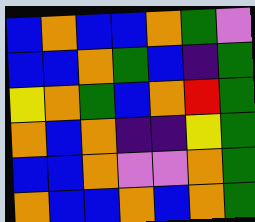[["blue", "orange", "blue", "blue", "orange", "green", "violet"], ["blue", "blue", "orange", "green", "blue", "indigo", "green"], ["yellow", "orange", "green", "blue", "orange", "red", "green"], ["orange", "blue", "orange", "indigo", "indigo", "yellow", "green"], ["blue", "blue", "orange", "violet", "violet", "orange", "green"], ["orange", "blue", "blue", "orange", "blue", "orange", "green"]]